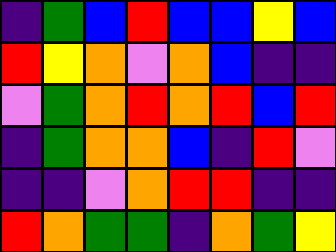[["indigo", "green", "blue", "red", "blue", "blue", "yellow", "blue"], ["red", "yellow", "orange", "violet", "orange", "blue", "indigo", "indigo"], ["violet", "green", "orange", "red", "orange", "red", "blue", "red"], ["indigo", "green", "orange", "orange", "blue", "indigo", "red", "violet"], ["indigo", "indigo", "violet", "orange", "red", "red", "indigo", "indigo"], ["red", "orange", "green", "green", "indigo", "orange", "green", "yellow"]]